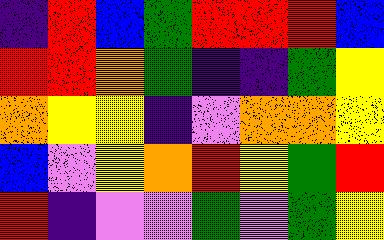[["indigo", "red", "blue", "green", "red", "red", "red", "blue"], ["red", "red", "orange", "green", "indigo", "indigo", "green", "yellow"], ["orange", "yellow", "yellow", "indigo", "violet", "orange", "orange", "yellow"], ["blue", "violet", "yellow", "orange", "red", "yellow", "green", "red"], ["red", "indigo", "violet", "violet", "green", "violet", "green", "yellow"]]